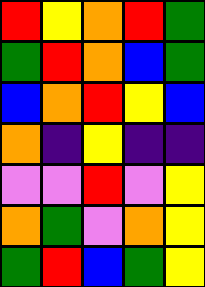[["red", "yellow", "orange", "red", "green"], ["green", "red", "orange", "blue", "green"], ["blue", "orange", "red", "yellow", "blue"], ["orange", "indigo", "yellow", "indigo", "indigo"], ["violet", "violet", "red", "violet", "yellow"], ["orange", "green", "violet", "orange", "yellow"], ["green", "red", "blue", "green", "yellow"]]